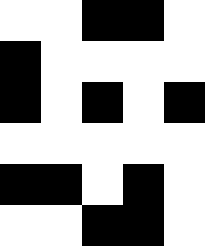[["white", "white", "black", "black", "white"], ["black", "white", "white", "white", "white"], ["black", "white", "black", "white", "black"], ["white", "white", "white", "white", "white"], ["black", "black", "white", "black", "white"], ["white", "white", "black", "black", "white"]]